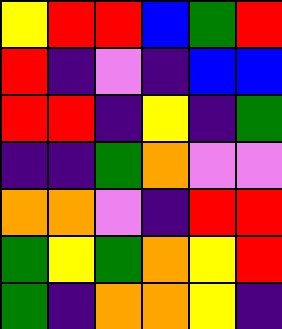[["yellow", "red", "red", "blue", "green", "red"], ["red", "indigo", "violet", "indigo", "blue", "blue"], ["red", "red", "indigo", "yellow", "indigo", "green"], ["indigo", "indigo", "green", "orange", "violet", "violet"], ["orange", "orange", "violet", "indigo", "red", "red"], ["green", "yellow", "green", "orange", "yellow", "red"], ["green", "indigo", "orange", "orange", "yellow", "indigo"]]